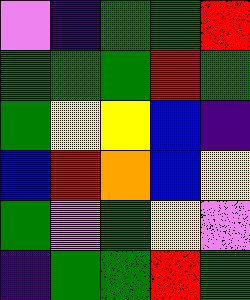[["violet", "indigo", "green", "green", "red"], ["green", "green", "green", "red", "green"], ["green", "yellow", "yellow", "blue", "indigo"], ["blue", "red", "orange", "blue", "yellow"], ["green", "violet", "green", "yellow", "violet"], ["indigo", "green", "green", "red", "green"]]